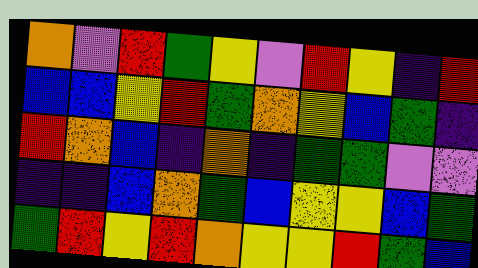[["orange", "violet", "red", "green", "yellow", "violet", "red", "yellow", "indigo", "red"], ["blue", "blue", "yellow", "red", "green", "orange", "yellow", "blue", "green", "indigo"], ["red", "orange", "blue", "indigo", "orange", "indigo", "green", "green", "violet", "violet"], ["indigo", "indigo", "blue", "orange", "green", "blue", "yellow", "yellow", "blue", "green"], ["green", "red", "yellow", "red", "orange", "yellow", "yellow", "red", "green", "blue"]]